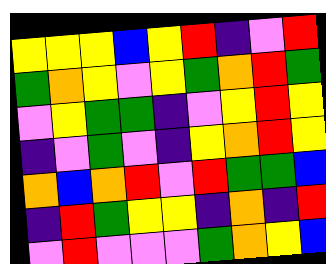[["yellow", "yellow", "yellow", "blue", "yellow", "red", "indigo", "violet", "red"], ["green", "orange", "yellow", "violet", "yellow", "green", "orange", "red", "green"], ["violet", "yellow", "green", "green", "indigo", "violet", "yellow", "red", "yellow"], ["indigo", "violet", "green", "violet", "indigo", "yellow", "orange", "red", "yellow"], ["orange", "blue", "orange", "red", "violet", "red", "green", "green", "blue"], ["indigo", "red", "green", "yellow", "yellow", "indigo", "orange", "indigo", "red"], ["violet", "red", "violet", "violet", "violet", "green", "orange", "yellow", "blue"]]